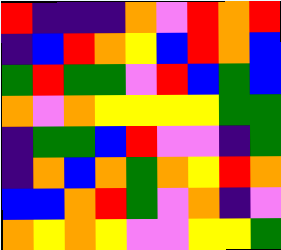[["red", "indigo", "indigo", "indigo", "orange", "violet", "red", "orange", "red"], ["indigo", "blue", "red", "orange", "yellow", "blue", "red", "orange", "blue"], ["green", "red", "green", "green", "violet", "red", "blue", "green", "blue"], ["orange", "violet", "orange", "yellow", "yellow", "yellow", "yellow", "green", "green"], ["indigo", "green", "green", "blue", "red", "violet", "violet", "indigo", "green"], ["indigo", "orange", "blue", "orange", "green", "orange", "yellow", "red", "orange"], ["blue", "blue", "orange", "red", "green", "violet", "orange", "indigo", "violet"], ["orange", "yellow", "orange", "yellow", "violet", "violet", "yellow", "yellow", "green"]]